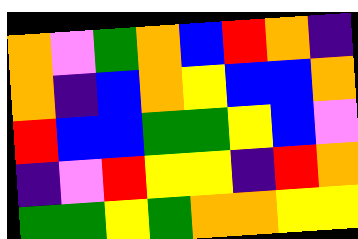[["orange", "violet", "green", "orange", "blue", "red", "orange", "indigo"], ["orange", "indigo", "blue", "orange", "yellow", "blue", "blue", "orange"], ["red", "blue", "blue", "green", "green", "yellow", "blue", "violet"], ["indigo", "violet", "red", "yellow", "yellow", "indigo", "red", "orange"], ["green", "green", "yellow", "green", "orange", "orange", "yellow", "yellow"]]